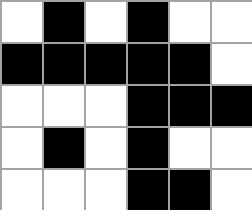[["white", "black", "white", "black", "white", "white"], ["black", "black", "black", "black", "black", "white"], ["white", "white", "white", "black", "black", "black"], ["white", "black", "white", "black", "white", "white"], ["white", "white", "white", "black", "black", "white"]]